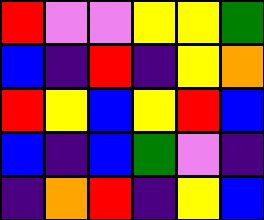[["red", "violet", "violet", "yellow", "yellow", "green"], ["blue", "indigo", "red", "indigo", "yellow", "orange"], ["red", "yellow", "blue", "yellow", "red", "blue"], ["blue", "indigo", "blue", "green", "violet", "indigo"], ["indigo", "orange", "red", "indigo", "yellow", "blue"]]